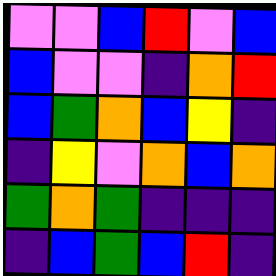[["violet", "violet", "blue", "red", "violet", "blue"], ["blue", "violet", "violet", "indigo", "orange", "red"], ["blue", "green", "orange", "blue", "yellow", "indigo"], ["indigo", "yellow", "violet", "orange", "blue", "orange"], ["green", "orange", "green", "indigo", "indigo", "indigo"], ["indigo", "blue", "green", "blue", "red", "indigo"]]